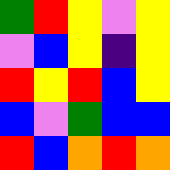[["green", "red", "yellow", "violet", "yellow"], ["violet", "blue", "yellow", "indigo", "yellow"], ["red", "yellow", "red", "blue", "yellow"], ["blue", "violet", "green", "blue", "blue"], ["red", "blue", "orange", "red", "orange"]]